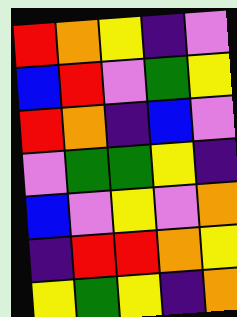[["red", "orange", "yellow", "indigo", "violet"], ["blue", "red", "violet", "green", "yellow"], ["red", "orange", "indigo", "blue", "violet"], ["violet", "green", "green", "yellow", "indigo"], ["blue", "violet", "yellow", "violet", "orange"], ["indigo", "red", "red", "orange", "yellow"], ["yellow", "green", "yellow", "indigo", "orange"]]